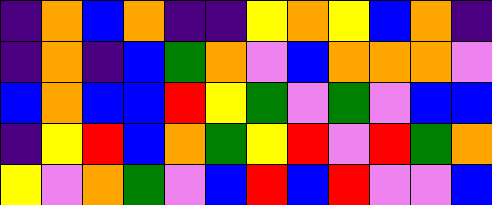[["indigo", "orange", "blue", "orange", "indigo", "indigo", "yellow", "orange", "yellow", "blue", "orange", "indigo"], ["indigo", "orange", "indigo", "blue", "green", "orange", "violet", "blue", "orange", "orange", "orange", "violet"], ["blue", "orange", "blue", "blue", "red", "yellow", "green", "violet", "green", "violet", "blue", "blue"], ["indigo", "yellow", "red", "blue", "orange", "green", "yellow", "red", "violet", "red", "green", "orange"], ["yellow", "violet", "orange", "green", "violet", "blue", "red", "blue", "red", "violet", "violet", "blue"]]